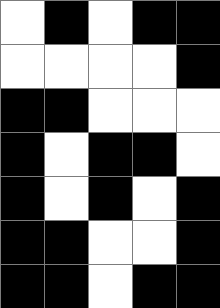[["white", "black", "white", "black", "black"], ["white", "white", "white", "white", "black"], ["black", "black", "white", "white", "white"], ["black", "white", "black", "black", "white"], ["black", "white", "black", "white", "black"], ["black", "black", "white", "white", "black"], ["black", "black", "white", "black", "black"]]